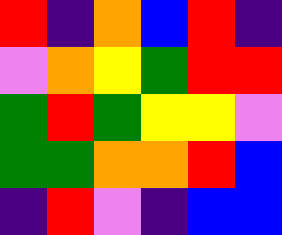[["red", "indigo", "orange", "blue", "red", "indigo"], ["violet", "orange", "yellow", "green", "red", "red"], ["green", "red", "green", "yellow", "yellow", "violet"], ["green", "green", "orange", "orange", "red", "blue"], ["indigo", "red", "violet", "indigo", "blue", "blue"]]